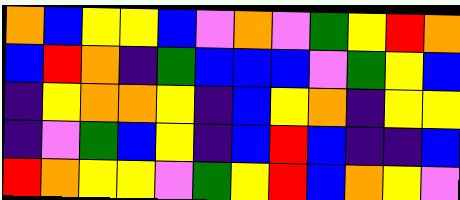[["orange", "blue", "yellow", "yellow", "blue", "violet", "orange", "violet", "green", "yellow", "red", "orange"], ["blue", "red", "orange", "indigo", "green", "blue", "blue", "blue", "violet", "green", "yellow", "blue"], ["indigo", "yellow", "orange", "orange", "yellow", "indigo", "blue", "yellow", "orange", "indigo", "yellow", "yellow"], ["indigo", "violet", "green", "blue", "yellow", "indigo", "blue", "red", "blue", "indigo", "indigo", "blue"], ["red", "orange", "yellow", "yellow", "violet", "green", "yellow", "red", "blue", "orange", "yellow", "violet"]]